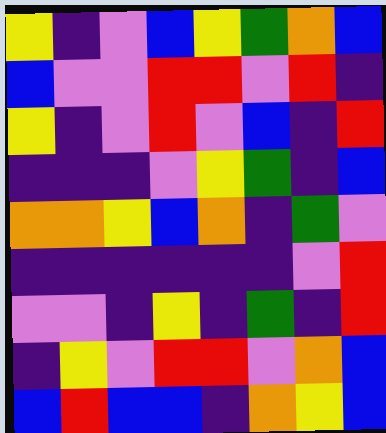[["yellow", "indigo", "violet", "blue", "yellow", "green", "orange", "blue"], ["blue", "violet", "violet", "red", "red", "violet", "red", "indigo"], ["yellow", "indigo", "violet", "red", "violet", "blue", "indigo", "red"], ["indigo", "indigo", "indigo", "violet", "yellow", "green", "indigo", "blue"], ["orange", "orange", "yellow", "blue", "orange", "indigo", "green", "violet"], ["indigo", "indigo", "indigo", "indigo", "indigo", "indigo", "violet", "red"], ["violet", "violet", "indigo", "yellow", "indigo", "green", "indigo", "red"], ["indigo", "yellow", "violet", "red", "red", "violet", "orange", "blue"], ["blue", "red", "blue", "blue", "indigo", "orange", "yellow", "blue"]]